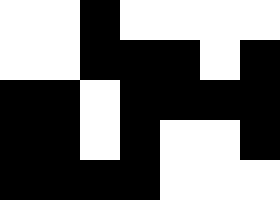[["white", "white", "black", "white", "white", "white", "white"], ["white", "white", "black", "black", "black", "white", "black"], ["black", "black", "white", "black", "black", "black", "black"], ["black", "black", "white", "black", "white", "white", "black"], ["black", "black", "black", "black", "white", "white", "white"]]